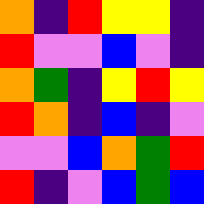[["orange", "indigo", "red", "yellow", "yellow", "indigo"], ["red", "violet", "violet", "blue", "violet", "indigo"], ["orange", "green", "indigo", "yellow", "red", "yellow"], ["red", "orange", "indigo", "blue", "indigo", "violet"], ["violet", "violet", "blue", "orange", "green", "red"], ["red", "indigo", "violet", "blue", "green", "blue"]]